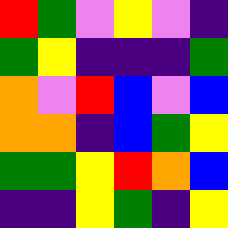[["red", "green", "violet", "yellow", "violet", "indigo"], ["green", "yellow", "indigo", "indigo", "indigo", "green"], ["orange", "violet", "red", "blue", "violet", "blue"], ["orange", "orange", "indigo", "blue", "green", "yellow"], ["green", "green", "yellow", "red", "orange", "blue"], ["indigo", "indigo", "yellow", "green", "indigo", "yellow"]]